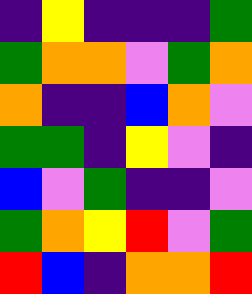[["indigo", "yellow", "indigo", "indigo", "indigo", "green"], ["green", "orange", "orange", "violet", "green", "orange"], ["orange", "indigo", "indigo", "blue", "orange", "violet"], ["green", "green", "indigo", "yellow", "violet", "indigo"], ["blue", "violet", "green", "indigo", "indigo", "violet"], ["green", "orange", "yellow", "red", "violet", "green"], ["red", "blue", "indigo", "orange", "orange", "red"]]